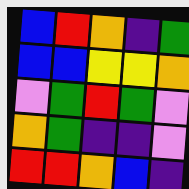[["blue", "red", "orange", "indigo", "green"], ["blue", "blue", "yellow", "yellow", "orange"], ["violet", "green", "red", "green", "violet"], ["orange", "green", "indigo", "indigo", "violet"], ["red", "red", "orange", "blue", "indigo"]]